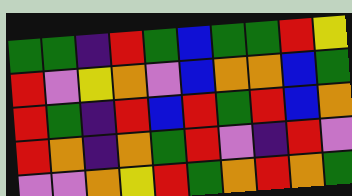[["green", "green", "indigo", "red", "green", "blue", "green", "green", "red", "yellow"], ["red", "violet", "yellow", "orange", "violet", "blue", "orange", "orange", "blue", "green"], ["red", "green", "indigo", "red", "blue", "red", "green", "red", "blue", "orange"], ["red", "orange", "indigo", "orange", "green", "red", "violet", "indigo", "red", "violet"], ["violet", "violet", "orange", "yellow", "red", "green", "orange", "red", "orange", "green"]]